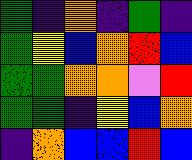[["green", "indigo", "orange", "indigo", "green", "indigo"], ["green", "yellow", "blue", "orange", "red", "blue"], ["green", "green", "orange", "orange", "violet", "red"], ["green", "green", "indigo", "yellow", "blue", "orange"], ["indigo", "orange", "blue", "blue", "red", "blue"]]